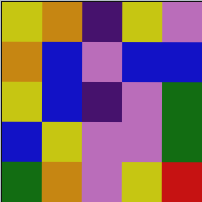[["yellow", "orange", "indigo", "yellow", "violet"], ["orange", "blue", "violet", "blue", "blue"], ["yellow", "blue", "indigo", "violet", "green"], ["blue", "yellow", "violet", "violet", "green"], ["green", "orange", "violet", "yellow", "red"]]